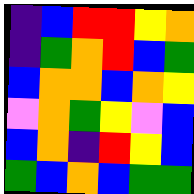[["indigo", "blue", "red", "red", "yellow", "orange"], ["indigo", "green", "orange", "red", "blue", "green"], ["blue", "orange", "orange", "blue", "orange", "yellow"], ["violet", "orange", "green", "yellow", "violet", "blue"], ["blue", "orange", "indigo", "red", "yellow", "blue"], ["green", "blue", "orange", "blue", "green", "green"]]